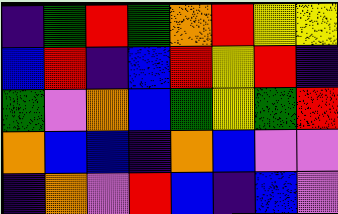[["indigo", "green", "red", "green", "orange", "red", "yellow", "yellow"], ["blue", "red", "indigo", "blue", "red", "yellow", "red", "indigo"], ["green", "violet", "orange", "blue", "green", "yellow", "green", "red"], ["orange", "blue", "blue", "indigo", "orange", "blue", "violet", "violet"], ["indigo", "orange", "violet", "red", "blue", "indigo", "blue", "violet"]]